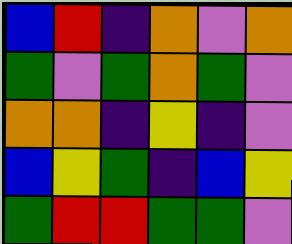[["blue", "red", "indigo", "orange", "violet", "orange"], ["green", "violet", "green", "orange", "green", "violet"], ["orange", "orange", "indigo", "yellow", "indigo", "violet"], ["blue", "yellow", "green", "indigo", "blue", "yellow"], ["green", "red", "red", "green", "green", "violet"]]